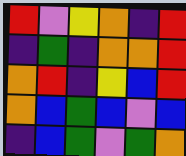[["red", "violet", "yellow", "orange", "indigo", "red"], ["indigo", "green", "indigo", "orange", "orange", "red"], ["orange", "red", "indigo", "yellow", "blue", "red"], ["orange", "blue", "green", "blue", "violet", "blue"], ["indigo", "blue", "green", "violet", "green", "orange"]]